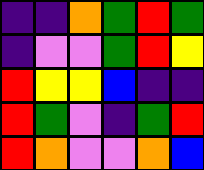[["indigo", "indigo", "orange", "green", "red", "green"], ["indigo", "violet", "violet", "green", "red", "yellow"], ["red", "yellow", "yellow", "blue", "indigo", "indigo"], ["red", "green", "violet", "indigo", "green", "red"], ["red", "orange", "violet", "violet", "orange", "blue"]]